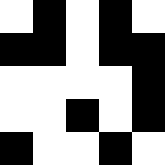[["white", "black", "white", "black", "white"], ["black", "black", "white", "black", "black"], ["white", "white", "white", "white", "black"], ["white", "white", "black", "white", "black"], ["black", "white", "white", "black", "white"]]